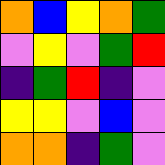[["orange", "blue", "yellow", "orange", "green"], ["violet", "yellow", "violet", "green", "red"], ["indigo", "green", "red", "indigo", "violet"], ["yellow", "yellow", "violet", "blue", "violet"], ["orange", "orange", "indigo", "green", "violet"]]